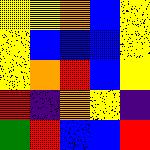[["yellow", "yellow", "orange", "blue", "yellow"], ["yellow", "blue", "blue", "blue", "yellow"], ["yellow", "orange", "red", "blue", "yellow"], ["red", "indigo", "orange", "yellow", "indigo"], ["green", "red", "blue", "blue", "red"]]